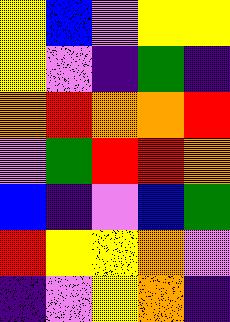[["yellow", "blue", "violet", "yellow", "yellow"], ["yellow", "violet", "indigo", "green", "indigo"], ["orange", "red", "orange", "orange", "red"], ["violet", "green", "red", "red", "orange"], ["blue", "indigo", "violet", "blue", "green"], ["red", "yellow", "yellow", "orange", "violet"], ["indigo", "violet", "yellow", "orange", "indigo"]]